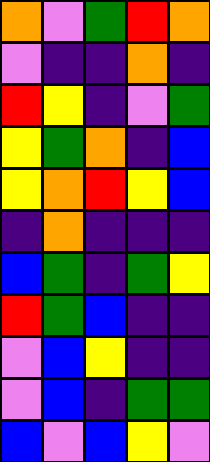[["orange", "violet", "green", "red", "orange"], ["violet", "indigo", "indigo", "orange", "indigo"], ["red", "yellow", "indigo", "violet", "green"], ["yellow", "green", "orange", "indigo", "blue"], ["yellow", "orange", "red", "yellow", "blue"], ["indigo", "orange", "indigo", "indigo", "indigo"], ["blue", "green", "indigo", "green", "yellow"], ["red", "green", "blue", "indigo", "indigo"], ["violet", "blue", "yellow", "indigo", "indigo"], ["violet", "blue", "indigo", "green", "green"], ["blue", "violet", "blue", "yellow", "violet"]]